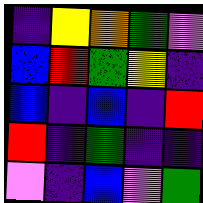[["indigo", "yellow", "orange", "green", "violet"], ["blue", "red", "green", "yellow", "indigo"], ["blue", "indigo", "blue", "indigo", "red"], ["red", "indigo", "green", "indigo", "indigo"], ["violet", "indigo", "blue", "violet", "green"]]